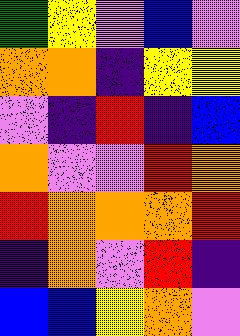[["green", "yellow", "violet", "blue", "violet"], ["orange", "orange", "indigo", "yellow", "yellow"], ["violet", "indigo", "red", "indigo", "blue"], ["orange", "violet", "violet", "red", "orange"], ["red", "orange", "orange", "orange", "red"], ["indigo", "orange", "violet", "red", "indigo"], ["blue", "blue", "yellow", "orange", "violet"]]